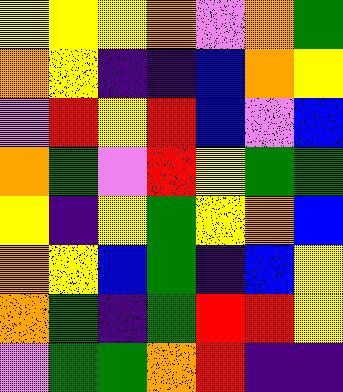[["yellow", "yellow", "yellow", "orange", "violet", "orange", "green"], ["orange", "yellow", "indigo", "indigo", "blue", "orange", "yellow"], ["violet", "red", "yellow", "red", "blue", "violet", "blue"], ["orange", "green", "violet", "red", "yellow", "green", "green"], ["yellow", "indigo", "yellow", "green", "yellow", "orange", "blue"], ["orange", "yellow", "blue", "green", "indigo", "blue", "yellow"], ["orange", "green", "indigo", "green", "red", "red", "yellow"], ["violet", "green", "green", "orange", "red", "indigo", "indigo"]]